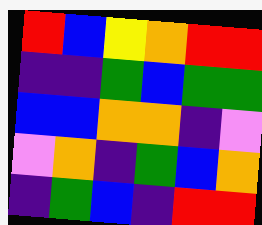[["red", "blue", "yellow", "orange", "red", "red"], ["indigo", "indigo", "green", "blue", "green", "green"], ["blue", "blue", "orange", "orange", "indigo", "violet"], ["violet", "orange", "indigo", "green", "blue", "orange"], ["indigo", "green", "blue", "indigo", "red", "red"]]